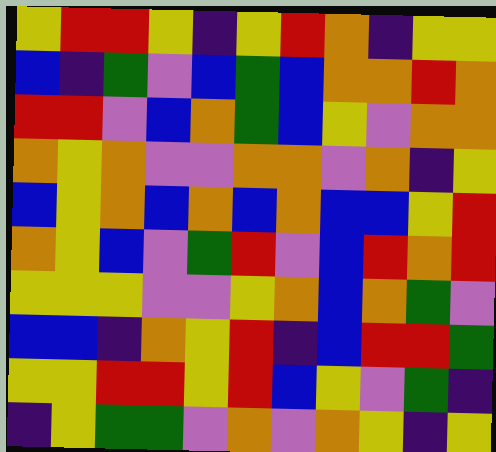[["yellow", "red", "red", "yellow", "indigo", "yellow", "red", "orange", "indigo", "yellow", "yellow"], ["blue", "indigo", "green", "violet", "blue", "green", "blue", "orange", "orange", "red", "orange"], ["red", "red", "violet", "blue", "orange", "green", "blue", "yellow", "violet", "orange", "orange"], ["orange", "yellow", "orange", "violet", "violet", "orange", "orange", "violet", "orange", "indigo", "yellow"], ["blue", "yellow", "orange", "blue", "orange", "blue", "orange", "blue", "blue", "yellow", "red"], ["orange", "yellow", "blue", "violet", "green", "red", "violet", "blue", "red", "orange", "red"], ["yellow", "yellow", "yellow", "violet", "violet", "yellow", "orange", "blue", "orange", "green", "violet"], ["blue", "blue", "indigo", "orange", "yellow", "red", "indigo", "blue", "red", "red", "green"], ["yellow", "yellow", "red", "red", "yellow", "red", "blue", "yellow", "violet", "green", "indigo"], ["indigo", "yellow", "green", "green", "violet", "orange", "violet", "orange", "yellow", "indigo", "yellow"]]